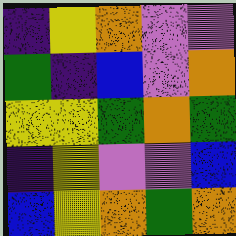[["indigo", "yellow", "orange", "violet", "violet"], ["green", "indigo", "blue", "violet", "orange"], ["yellow", "yellow", "green", "orange", "green"], ["indigo", "yellow", "violet", "violet", "blue"], ["blue", "yellow", "orange", "green", "orange"]]